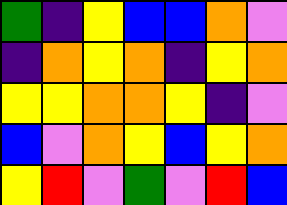[["green", "indigo", "yellow", "blue", "blue", "orange", "violet"], ["indigo", "orange", "yellow", "orange", "indigo", "yellow", "orange"], ["yellow", "yellow", "orange", "orange", "yellow", "indigo", "violet"], ["blue", "violet", "orange", "yellow", "blue", "yellow", "orange"], ["yellow", "red", "violet", "green", "violet", "red", "blue"]]